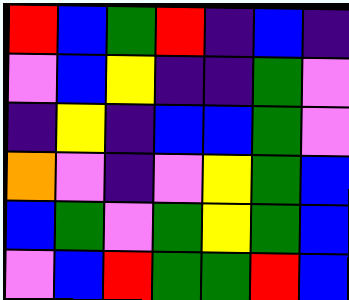[["red", "blue", "green", "red", "indigo", "blue", "indigo"], ["violet", "blue", "yellow", "indigo", "indigo", "green", "violet"], ["indigo", "yellow", "indigo", "blue", "blue", "green", "violet"], ["orange", "violet", "indigo", "violet", "yellow", "green", "blue"], ["blue", "green", "violet", "green", "yellow", "green", "blue"], ["violet", "blue", "red", "green", "green", "red", "blue"]]